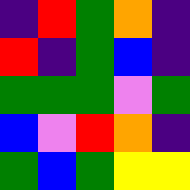[["indigo", "red", "green", "orange", "indigo"], ["red", "indigo", "green", "blue", "indigo"], ["green", "green", "green", "violet", "green"], ["blue", "violet", "red", "orange", "indigo"], ["green", "blue", "green", "yellow", "yellow"]]